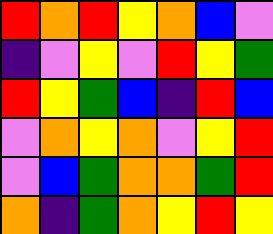[["red", "orange", "red", "yellow", "orange", "blue", "violet"], ["indigo", "violet", "yellow", "violet", "red", "yellow", "green"], ["red", "yellow", "green", "blue", "indigo", "red", "blue"], ["violet", "orange", "yellow", "orange", "violet", "yellow", "red"], ["violet", "blue", "green", "orange", "orange", "green", "red"], ["orange", "indigo", "green", "orange", "yellow", "red", "yellow"]]